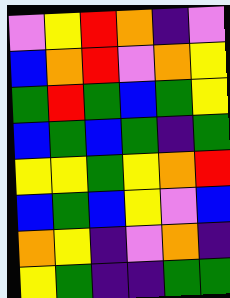[["violet", "yellow", "red", "orange", "indigo", "violet"], ["blue", "orange", "red", "violet", "orange", "yellow"], ["green", "red", "green", "blue", "green", "yellow"], ["blue", "green", "blue", "green", "indigo", "green"], ["yellow", "yellow", "green", "yellow", "orange", "red"], ["blue", "green", "blue", "yellow", "violet", "blue"], ["orange", "yellow", "indigo", "violet", "orange", "indigo"], ["yellow", "green", "indigo", "indigo", "green", "green"]]